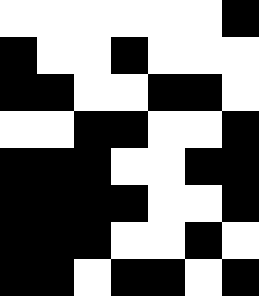[["white", "white", "white", "white", "white", "white", "black"], ["black", "white", "white", "black", "white", "white", "white"], ["black", "black", "white", "white", "black", "black", "white"], ["white", "white", "black", "black", "white", "white", "black"], ["black", "black", "black", "white", "white", "black", "black"], ["black", "black", "black", "black", "white", "white", "black"], ["black", "black", "black", "white", "white", "black", "white"], ["black", "black", "white", "black", "black", "white", "black"]]